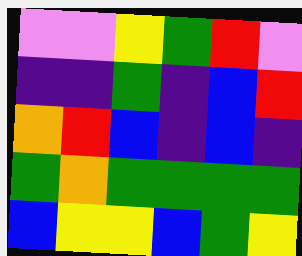[["violet", "violet", "yellow", "green", "red", "violet"], ["indigo", "indigo", "green", "indigo", "blue", "red"], ["orange", "red", "blue", "indigo", "blue", "indigo"], ["green", "orange", "green", "green", "green", "green"], ["blue", "yellow", "yellow", "blue", "green", "yellow"]]